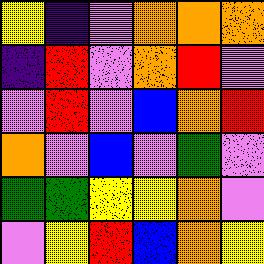[["yellow", "indigo", "violet", "orange", "orange", "orange"], ["indigo", "red", "violet", "orange", "red", "violet"], ["violet", "red", "violet", "blue", "orange", "red"], ["orange", "violet", "blue", "violet", "green", "violet"], ["green", "green", "yellow", "yellow", "orange", "violet"], ["violet", "yellow", "red", "blue", "orange", "yellow"]]